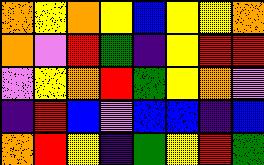[["orange", "yellow", "orange", "yellow", "blue", "yellow", "yellow", "orange"], ["orange", "violet", "red", "green", "indigo", "yellow", "red", "red"], ["violet", "yellow", "orange", "red", "green", "yellow", "orange", "violet"], ["indigo", "red", "blue", "violet", "blue", "blue", "indigo", "blue"], ["orange", "red", "yellow", "indigo", "green", "yellow", "red", "green"]]